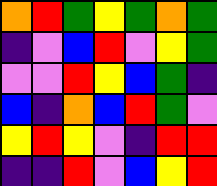[["orange", "red", "green", "yellow", "green", "orange", "green"], ["indigo", "violet", "blue", "red", "violet", "yellow", "green"], ["violet", "violet", "red", "yellow", "blue", "green", "indigo"], ["blue", "indigo", "orange", "blue", "red", "green", "violet"], ["yellow", "red", "yellow", "violet", "indigo", "red", "red"], ["indigo", "indigo", "red", "violet", "blue", "yellow", "red"]]